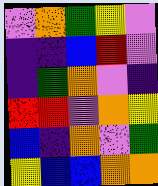[["violet", "orange", "green", "yellow", "violet"], ["indigo", "indigo", "blue", "red", "violet"], ["indigo", "green", "orange", "violet", "indigo"], ["red", "red", "violet", "orange", "yellow"], ["blue", "indigo", "orange", "violet", "green"], ["yellow", "blue", "blue", "orange", "orange"]]